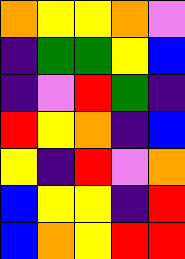[["orange", "yellow", "yellow", "orange", "violet"], ["indigo", "green", "green", "yellow", "blue"], ["indigo", "violet", "red", "green", "indigo"], ["red", "yellow", "orange", "indigo", "blue"], ["yellow", "indigo", "red", "violet", "orange"], ["blue", "yellow", "yellow", "indigo", "red"], ["blue", "orange", "yellow", "red", "red"]]